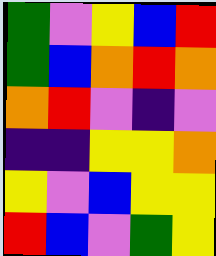[["green", "violet", "yellow", "blue", "red"], ["green", "blue", "orange", "red", "orange"], ["orange", "red", "violet", "indigo", "violet"], ["indigo", "indigo", "yellow", "yellow", "orange"], ["yellow", "violet", "blue", "yellow", "yellow"], ["red", "blue", "violet", "green", "yellow"]]